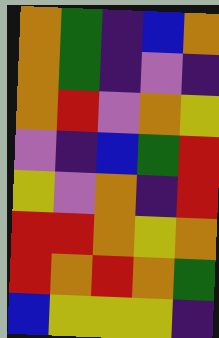[["orange", "green", "indigo", "blue", "orange"], ["orange", "green", "indigo", "violet", "indigo"], ["orange", "red", "violet", "orange", "yellow"], ["violet", "indigo", "blue", "green", "red"], ["yellow", "violet", "orange", "indigo", "red"], ["red", "red", "orange", "yellow", "orange"], ["red", "orange", "red", "orange", "green"], ["blue", "yellow", "yellow", "yellow", "indigo"]]